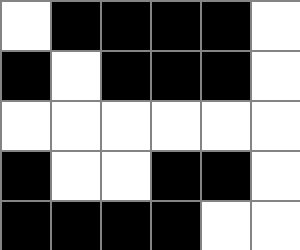[["white", "black", "black", "black", "black", "white"], ["black", "white", "black", "black", "black", "white"], ["white", "white", "white", "white", "white", "white"], ["black", "white", "white", "black", "black", "white"], ["black", "black", "black", "black", "white", "white"]]